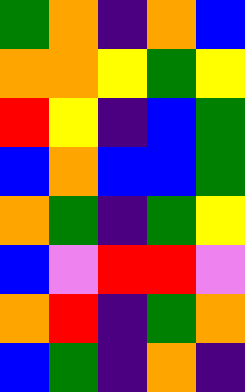[["green", "orange", "indigo", "orange", "blue"], ["orange", "orange", "yellow", "green", "yellow"], ["red", "yellow", "indigo", "blue", "green"], ["blue", "orange", "blue", "blue", "green"], ["orange", "green", "indigo", "green", "yellow"], ["blue", "violet", "red", "red", "violet"], ["orange", "red", "indigo", "green", "orange"], ["blue", "green", "indigo", "orange", "indigo"]]